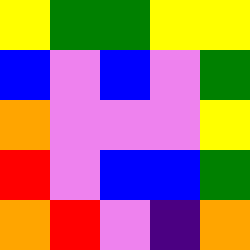[["yellow", "green", "green", "yellow", "yellow"], ["blue", "violet", "blue", "violet", "green"], ["orange", "violet", "violet", "violet", "yellow"], ["red", "violet", "blue", "blue", "green"], ["orange", "red", "violet", "indigo", "orange"]]